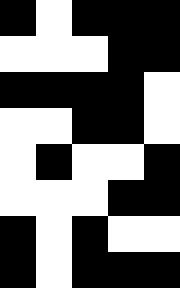[["black", "white", "black", "black", "black"], ["white", "white", "white", "black", "black"], ["black", "black", "black", "black", "white"], ["white", "white", "black", "black", "white"], ["white", "black", "white", "white", "black"], ["white", "white", "white", "black", "black"], ["black", "white", "black", "white", "white"], ["black", "white", "black", "black", "black"]]